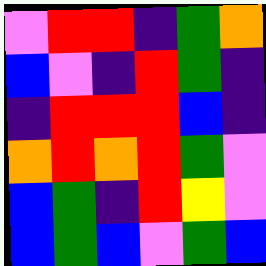[["violet", "red", "red", "indigo", "green", "orange"], ["blue", "violet", "indigo", "red", "green", "indigo"], ["indigo", "red", "red", "red", "blue", "indigo"], ["orange", "red", "orange", "red", "green", "violet"], ["blue", "green", "indigo", "red", "yellow", "violet"], ["blue", "green", "blue", "violet", "green", "blue"]]